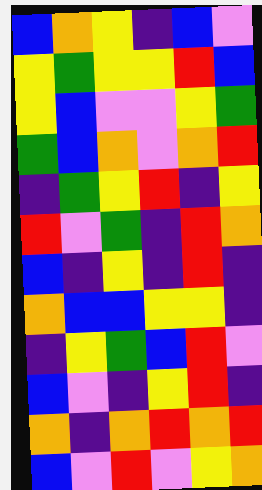[["blue", "orange", "yellow", "indigo", "blue", "violet"], ["yellow", "green", "yellow", "yellow", "red", "blue"], ["yellow", "blue", "violet", "violet", "yellow", "green"], ["green", "blue", "orange", "violet", "orange", "red"], ["indigo", "green", "yellow", "red", "indigo", "yellow"], ["red", "violet", "green", "indigo", "red", "orange"], ["blue", "indigo", "yellow", "indigo", "red", "indigo"], ["orange", "blue", "blue", "yellow", "yellow", "indigo"], ["indigo", "yellow", "green", "blue", "red", "violet"], ["blue", "violet", "indigo", "yellow", "red", "indigo"], ["orange", "indigo", "orange", "red", "orange", "red"], ["blue", "violet", "red", "violet", "yellow", "orange"]]